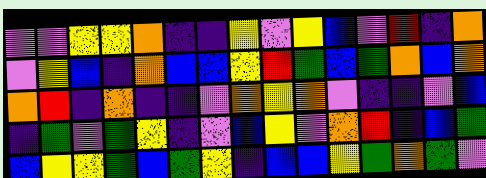[["violet", "violet", "yellow", "yellow", "orange", "indigo", "indigo", "yellow", "violet", "yellow", "blue", "violet", "red", "indigo", "orange"], ["violet", "yellow", "blue", "indigo", "orange", "blue", "blue", "yellow", "red", "green", "blue", "green", "orange", "blue", "orange"], ["orange", "red", "indigo", "orange", "indigo", "indigo", "violet", "orange", "yellow", "orange", "violet", "indigo", "indigo", "violet", "blue"], ["indigo", "green", "violet", "green", "yellow", "indigo", "violet", "blue", "yellow", "violet", "orange", "red", "indigo", "blue", "green"], ["blue", "yellow", "yellow", "green", "blue", "green", "yellow", "indigo", "blue", "blue", "yellow", "green", "orange", "green", "violet"]]